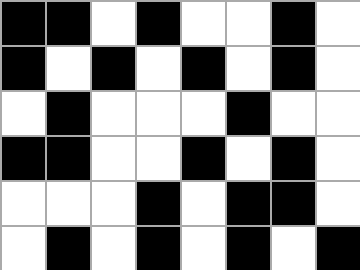[["black", "black", "white", "black", "white", "white", "black", "white"], ["black", "white", "black", "white", "black", "white", "black", "white"], ["white", "black", "white", "white", "white", "black", "white", "white"], ["black", "black", "white", "white", "black", "white", "black", "white"], ["white", "white", "white", "black", "white", "black", "black", "white"], ["white", "black", "white", "black", "white", "black", "white", "black"]]